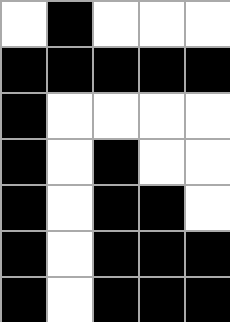[["white", "black", "white", "white", "white"], ["black", "black", "black", "black", "black"], ["black", "white", "white", "white", "white"], ["black", "white", "black", "white", "white"], ["black", "white", "black", "black", "white"], ["black", "white", "black", "black", "black"], ["black", "white", "black", "black", "black"]]